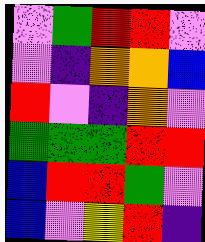[["violet", "green", "red", "red", "violet"], ["violet", "indigo", "orange", "orange", "blue"], ["red", "violet", "indigo", "orange", "violet"], ["green", "green", "green", "red", "red"], ["blue", "red", "red", "green", "violet"], ["blue", "violet", "yellow", "red", "indigo"]]